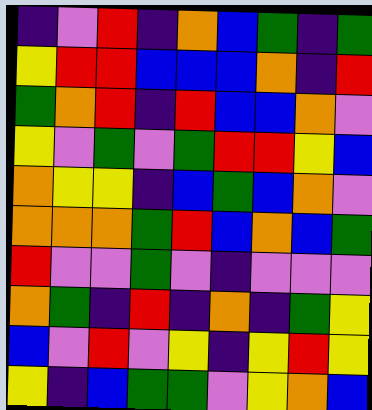[["indigo", "violet", "red", "indigo", "orange", "blue", "green", "indigo", "green"], ["yellow", "red", "red", "blue", "blue", "blue", "orange", "indigo", "red"], ["green", "orange", "red", "indigo", "red", "blue", "blue", "orange", "violet"], ["yellow", "violet", "green", "violet", "green", "red", "red", "yellow", "blue"], ["orange", "yellow", "yellow", "indigo", "blue", "green", "blue", "orange", "violet"], ["orange", "orange", "orange", "green", "red", "blue", "orange", "blue", "green"], ["red", "violet", "violet", "green", "violet", "indigo", "violet", "violet", "violet"], ["orange", "green", "indigo", "red", "indigo", "orange", "indigo", "green", "yellow"], ["blue", "violet", "red", "violet", "yellow", "indigo", "yellow", "red", "yellow"], ["yellow", "indigo", "blue", "green", "green", "violet", "yellow", "orange", "blue"]]